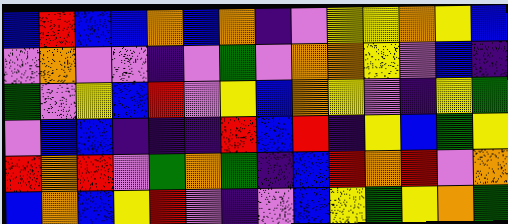[["blue", "red", "blue", "blue", "orange", "blue", "orange", "indigo", "violet", "yellow", "yellow", "orange", "yellow", "blue"], ["violet", "orange", "violet", "violet", "indigo", "violet", "green", "violet", "orange", "orange", "yellow", "violet", "blue", "indigo"], ["green", "violet", "yellow", "blue", "red", "violet", "yellow", "blue", "orange", "yellow", "violet", "indigo", "yellow", "green"], ["violet", "blue", "blue", "indigo", "indigo", "indigo", "red", "blue", "red", "indigo", "yellow", "blue", "green", "yellow"], ["red", "orange", "red", "violet", "green", "orange", "green", "indigo", "blue", "red", "orange", "red", "violet", "orange"], ["blue", "orange", "blue", "yellow", "red", "violet", "indigo", "violet", "blue", "yellow", "green", "yellow", "orange", "green"]]